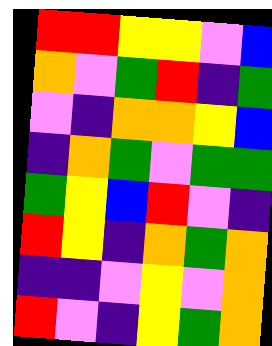[["red", "red", "yellow", "yellow", "violet", "blue"], ["orange", "violet", "green", "red", "indigo", "green"], ["violet", "indigo", "orange", "orange", "yellow", "blue"], ["indigo", "orange", "green", "violet", "green", "green"], ["green", "yellow", "blue", "red", "violet", "indigo"], ["red", "yellow", "indigo", "orange", "green", "orange"], ["indigo", "indigo", "violet", "yellow", "violet", "orange"], ["red", "violet", "indigo", "yellow", "green", "orange"]]